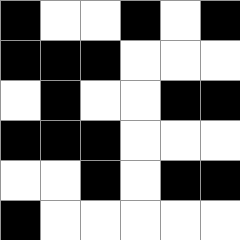[["black", "white", "white", "black", "white", "black"], ["black", "black", "black", "white", "white", "white"], ["white", "black", "white", "white", "black", "black"], ["black", "black", "black", "white", "white", "white"], ["white", "white", "black", "white", "black", "black"], ["black", "white", "white", "white", "white", "white"]]